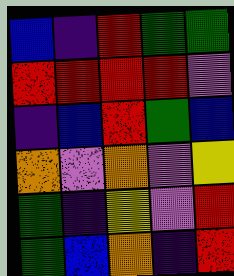[["blue", "indigo", "red", "green", "green"], ["red", "red", "red", "red", "violet"], ["indigo", "blue", "red", "green", "blue"], ["orange", "violet", "orange", "violet", "yellow"], ["green", "indigo", "yellow", "violet", "red"], ["green", "blue", "orange", "indigo", "red"]]